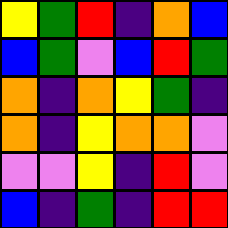[["yellow", "green", "red", "indigo", "orange", "blue"], ["blue", "green", "violet", "blue", "red", "green"], ["orange", "indigo", "orange", "yellow", "green", "indigo"], ["orange", "indigo", "yellow", "orange", "orange", "violet"], ["violet", "violet", "yellow", "indigo", "red", "violet"], ["blue", "indigo", "green", "indigo", "red", "red"]]